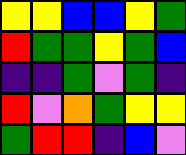[["yellow", "yellow", "blue", "blue", "yellow", "green"], ["red", "green", "green", "yellow", "green", "blue"], ["indigo", "indigo", "green", "violet", "green", "indigo"], ["red", "violet", "orange", "green", "yellow", "yellow"], ["green", "red", "red", "indigo", "blue", "violet"]]